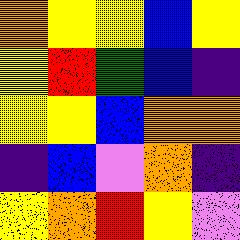[["orange", "yellow", "yellow", "blue", "yellow"], ["yellow", "red", "green", "blue", "indigo"], ["yellow", "yellow", "blue", "orange", "orange"], ["indigo", "blue", "violet", "orange", "indigo"], ["yellow", "orange", "red", "yellow", "violet"]]